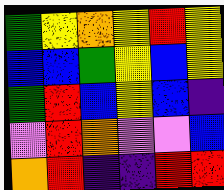[["green", "yellow", "orange", "yellow", "red", "yellow"], ["blue", "blue", "green", "yellow", "blue", "yellow"], ["green", "red", "blue", "yellow", "blue", "indigo"], ["violet", "red", "orange", "violet", "violet", "blue"], ["orange", "red", "indigo", "indigo", "red", "red"]]